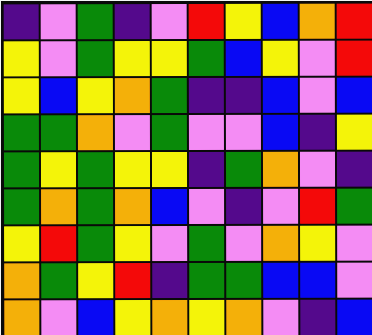[["indigo", "violet", "green", "indigo", "violet", "red", "yellow", "blue", "orange", "red"], ["yellow", "violet", "green", "yellow", "yellow", "green", "blue", "yellow", "violet", "red"], ["yellow", "blue", "yellow", "orange", "green", "indigo", "indigo", "blue", "violet", "blue"], ["green", "green", "orange", "violet", "green", "violet", "violet", "blue", "indigo", "yellow"], ["green", "yellow", "green", "yellow", "yellow", "indigo", "green", "orange", "violet", "indigo"], ["green", "orange", "green", "orange", "blue", "violet", "indigo", "violet", "red", "green"], ["yellow", "red", "green", "yellow", "violet", "green", "violet", "orange", "yellow", "violet"], ["orange", "green", "yellow", "red", "indigo", "green", "green", "blue", "blue", "violet"], ["orange", "violet", "blue", "yellow", "orange", "yellow", "orange", "violet", "indigo", "blue"]]